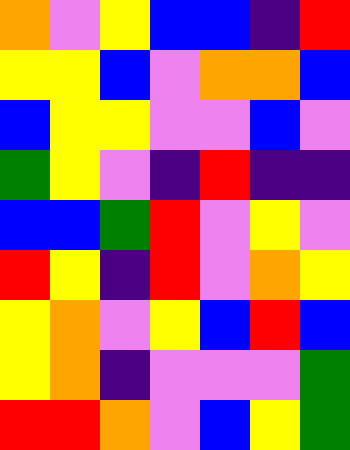[["orange", "violet", "yellow", "blue", "blue", "indigo", "red"], ["yellow", "yellow", "blue", "violet", "orange", "orange", "blue"], ["blue", "yellow", "yellow", "violet", "violet", "blue", "violet"], ["green", "yellow", "violet", "indigo", "red", "indigo", "indigo"], ["blue", "blue", "green", "red", "violet", "yellow", "violet"], ["red", "yellow", "indigo", "red", "violet", "orange", "yellow"], ["yellow", "orange", "violet", "yellow", "blue", "red", "blue"], ["yellow", "orange", "indigo", "violet", "violet", "violet", "green"], ["red", "red", "orange", "violet", "blue", "yellow", "green"]]